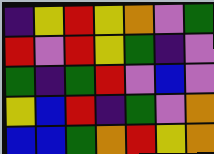[["indigo", "yellow", "red", "yellow", "orange", "violet", "green"], ["red", "violet", "red", "yellow", "green", "indigo", "violet"], ["green", "indigo", "green", "red", "violet", "blue", "violet"], ["yellow", "blue", "red", "indigo", "green", "violet", "orange"], ["blue", "blue", "green", "orange", "red", "yellow", "orange"]]